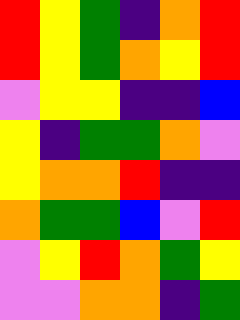[["red", "yellow", "green", "indigo", "orange", "red"], ["red", "yellow", "green", "orange", "yellow", "red"], ["violet", "yellow", "yellow", "indigo", "indigo", "blue"], ["yellow", "indigo", "green", "green", "orange", "violet"], ["yellow", "orange", "orange", "red", "indigo", "indigo"], ["orange", "green", "green", "blue", "violet", "red"], ["violet", "yellow", "red", "orange", "green", "yellow"], ["violet", "violet", "orange", "orange", "indigo", "green"]]